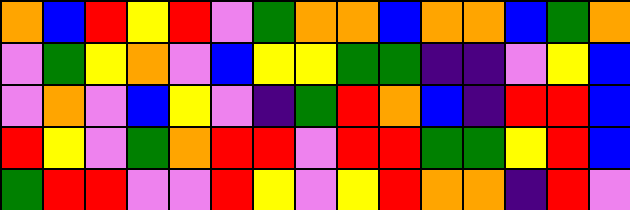[["orange", "blue", "red", "yellow", "red", "violet", "green", "orange", "orange", "blue", "orange", "orange", "blue", "green", "orange"], ["violet", "green", "yellow", "orange", "violet", "blue", "yellow", "yellow", "green", "green", "indigo", "indigo", "violet", "yellow", "blue"], ["violet", "orange", "violet", "blue", "yellow", "violet", "indigo", "green", "red", "orange", "blue", "indigo", "red", "red", "blue"], ["red", "yellow", "violet", "green", "orange", "red", "red", "violet", "red", "red", "green", "green", "yellow", "red", "blue"], ["green", "red", "red", "violet", "violet", "red", "yellow", "violet", "yellow", "red", "orange", "orange", "indigo", "red", "violet"]]